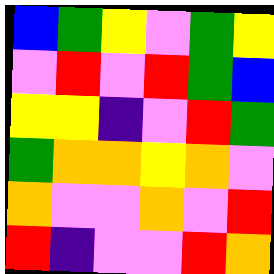[["blue", "green", "yellow", "violet", "green", "yellow"], ["violet", "red", "violet", "red", "green", "blue"], ["yellow", "yellow", "indigo", "violet", "red", "green"], ["green", "orange", "orange", "yellow", "orange", "violet"], ["orange", "violet", "violet", "orange", "violet", "red"], ["red", "indigo", "violet", "violet", "red", "orange"]]